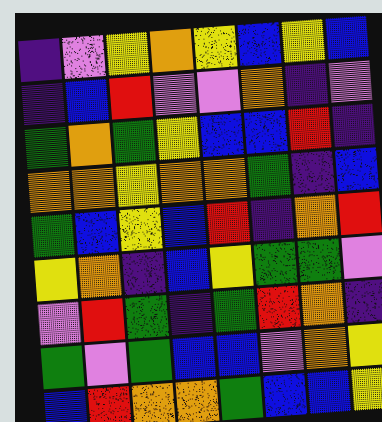[["indigo", "violet", "yellow", "orange", "yellow", "blue", "yellow", "blue"], ["indigo", "blue", "red", "violet", "violet", "orange", "indigo", "violet"], ["green", "orange", "green", "yellow", "blue", "blue", "red", "indigo"], ["orange", "orange", "yellow", "orange", "orange", "green", "indigo", "blue"], ["green", "blue", "yellow", "blue", "red", "indigo", "orange", "red"], ["yellow", "orange", "indigo", "blue", "yellow", "green", "green", "violet"], ["violet", "red", "green", "indigo", "green", "red", "orange", "indigo"], ["green", "violet", "green", "blue", "blue", "violet", "orange", "yellow"], ["blue", "red", "orange", "orange", "green", "blue", "blue", "yellow"]]